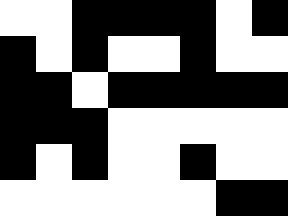[["white", "white", "black", "black", "black", "black", "white", "black"], ["black", "white", "black", "white", "white", "black", "white", "white"], ["black", "black", "white", "black", "black", "black", "black", "black"], ["black", "black", "black", "white", "white", "white", "white", "white"], ["black", "white", "black", "white", "white", "black", "white", "white"], ["white", "white", "white", "white", "white", "white", "black", "black"]]